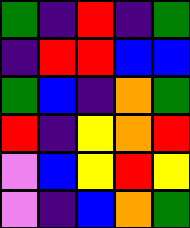[["green", "indigo", "red", "indigo", "green"], ["indigo", "red", "red", "blue", "blue"], ["green", "blue", "indigo", "orange", "green"], ["red", "indigo", "yellow", "orange", "red"], ["violet", "blue", "yellow", "red", "yellow"], ["violet", "indigo", "blue", "orange", "green"]]